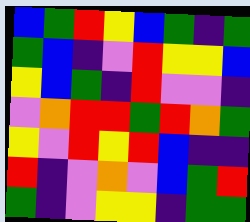[["blue", "green", "red", "yellow", "blue", "green", "indigo", "green"], ["green", "blue", "indigo", "violet", "red", "yellow", "yellow", "blue"], ["yellow", "blue", "green", "indigo", "red", "violet", "violet", "indigo"], ["violet", "orange", "red", "red", "green", "red", "orange", "green"], ["yellow", "violet", "red", "yellow", "red", "blue", "indigo", "indigo"], ["red", "indigo", "violet", "orange", "violet", "blue", "green", "red"], ["green", "indigo", "violet", "yellow", "yellow", "indigo", "green", "green"]]